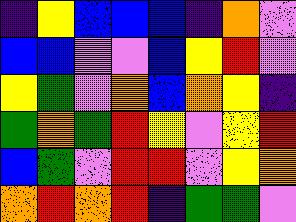[["indigo", "yellow", "blue", "blue", "blue", "indigo", "orange", "violet"], ["blue", "blue", "violet", "violet", "blue", "yellow", "red", "violet"], ["yellow", "green", "violet", "orange", "blue", "orange", "yellow", "indigo"], ["green", "orange", "green", "red", "yellow", "violet", "yellow", "red"], ["blue", "green", "violet", "red", "red", "violet", "yellow", "orange"], ["orange", "red", "orange", "red", "indigo", "green", "green", "violet"]]